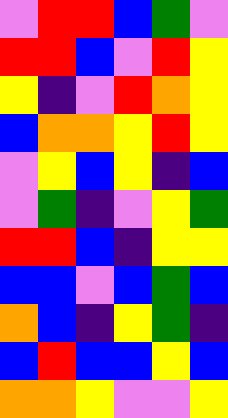[["violet", "red", "red", "blue", "green", "violet"], ["red", "red", "blue", "violet", "red", "yellow"], ["yellow", "indigo", "violet", "red", "orange", "yellow"], ["blue", "orange", "orange", "yellow", "red", "yellow"], ["violet", "yellow", "blue", "yellow", "indigo", "blue"], ["violet", "green", "indigo", "violet", "yellow", "green"], ["red", "red", "blue", "indigo", "yellow", "yellow"], ["blue", "blue", "violet", "blue", "green", "blue"], ["orange", "blue", "indigo", "yellow", "green", "indigo"], ["blue", "red", "blue", "blue", "yellow", "blue"], ["orange", "orange", "yellow", "violet", "violet", "yellow"]]